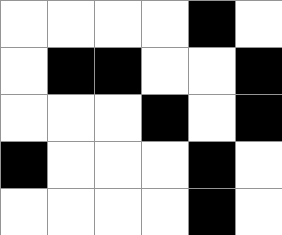[["white", "white", "white", "white", "black", "white"], ["white", "black", "black", "white", "white", "black"], ["white", "white", "white", "black", "white", "black"], ["black", "white", "white", "white", "black", "white"], ["white", "white", "white", "white", "black", "white"]]